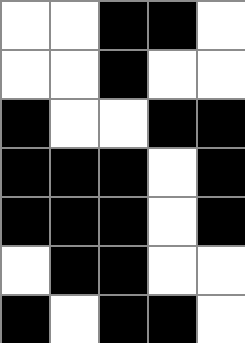[["white", "white", "black", "black", "white"], ["white", "white", "black", "white", "white"], ["black", "white", "white", "black", "black"], ["black", "black", "black", "white", "black"], ["black", "black", "black", "white", "black"], ["white", "black", "black", "white", "white"], ["black", "white", "black", "black", "white"]]